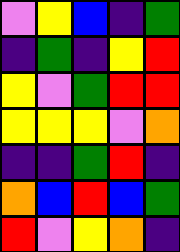[["violet", "yellow", "blue", "indigo", "green"], ["indigo", "green", "indigo", "yellow", "red"], ["yellow", "violet", "green", "red", "red"], ["yellow", "yellow", "yellow", "violet", "orange"], ["indigo", "indigo", "green", "red", "indigo"], ["orange", "blue", "red", "blue", "green"], ["red", "violet", "yellow", "orange", "indigo"]]